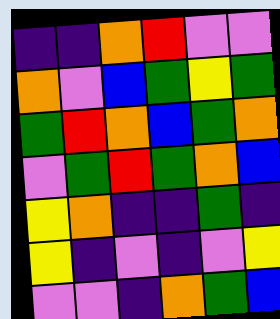[["indigo", "indigo", "orange", "red", "violet", "violet"], ["orange", "violet", "blue", "green", "yellow", "green"], ["green", "red", "orange", "blue", "green", "orange"], ["violet", "green", "red", "green", "orange", "blue"], ["yellow", "orange", "indigo", "indigo", "green", "indigo"], ["yellow", "indigo", "violet", "indigo", "violet", "yellow"], ["violet", "violet", "indigo", "orange", "green", "blue"]]